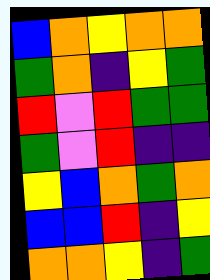[["blue", "orange", "yellow", "orange", "orange"], ["green", "orange", "indigo", "yellow", "green"], ["red", "violet", "red", "green", "green"], ["green", "violet", "red", "indigo", "indigo"], ["yellow", "blue", "orange", "green", "orange"], ["blue", "blue", "red", "indigo", "yellow"], ["orange", "orange", "yellow", "indigo", "green"]]